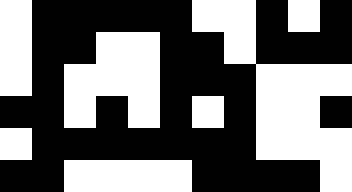[["white", "black", "black", "black", "black", "black", "white", "white", "black", "white", "black"], ["white", "black", "black", "white", "white", "black", "black", "white", "black", "black", "black"], ["white", "black", "white", "white", "white", "black", "black", "black", "white", "white", "white"], ["black", "black", "white", "black", "white", "black", "white", "black", "white", "white", "black"], ["white", "black", "black", "black", "black", "black", "black", "black", "white", "white", "white"], ["black", "black", "white", "white", "white", "white", "black", "black", "black", "black", "white"]]